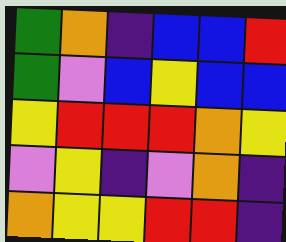[["green", "orange", "indigo", "blue", "blue", "red"], ["green", "violet", "blue", "yellow", "blue", "blue"], ["yellow", "red", "red", "red", "orange", "yellow"], ["violet", "yellow", "indigo", "violet", "orange", "indigo"], ["orange", "yellow", "yellow", "red", "red", "indigo"]]